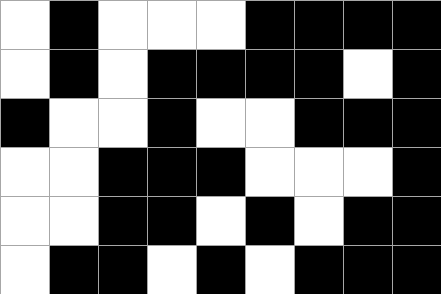[["white", "black", "white", "white", "white", "black", "black", "black", "black"], ["white", "black", "white", "black", "black", "black", "black", "white", "black"], ["black", "white", "white", "black", "white", "white", "black", "black", "black"], ["white", "white", "black", "black", "black", "white", "white", "white", "black"], ["white", "white", "black", "black", "white", "black", "white", "black", "black"], ["white", "black", "black", "white", "black", "white", "black", "black", "black"]]